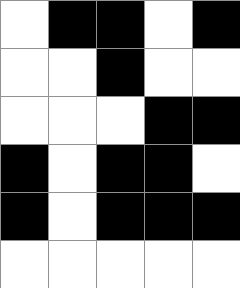[["white", "black", "black", "white", "black"], ["white", "white", "black", "white", "white"], ["white", "white", "white", "black", "black"], ["black", "white", "black", "black", "white"], ["black", "white", "black", "black", "black"], ["white", "white", "white", "white", "white"]]